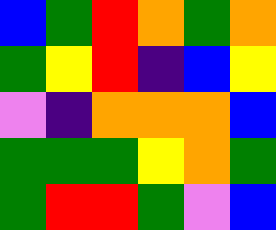[["blue", "green", "red", "orange", "green", "orange"], ["green", "yellow", "red", "indigo", "blue", "yellow"], ["violet", "indigo", "orange", "orange", "orange", "blue"], ["green", "green", "green", "yellow", "orange", "green"], ["green", "red", "red", "green", "violet", "blue"]]